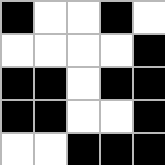[["black", "white", "white", "black", "white"], ["white", "white", "white", "white", "black"], ["black", "black", "white", "black", "black"], ["black", "black", "white", "white", "black"], ["white", "white", "black", "black", "black"]]